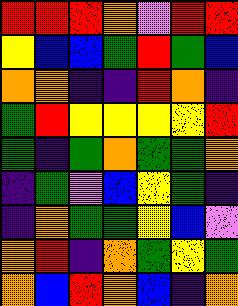[["red", "red", "red", "orange", "violet", "red", "red"], ["yellow", "blue", "blue", "green", "red", "green", "blue"], ["orange", "orange", "indigo", "indigo", "red", "orange", "indigo"], ["green", "red", "yellow", "yellow", "yellow", "yellow", "red"], ["green", "indigo", "green", "orange", "green", "green", "orange"], ["indigo", "green", "violet", "blue", "yellow", "green", "indigo"], ["indigo", "orange", "green", "green", "yellow", "blue", "violet"], ["orange", "red", "indigo", "orange", "green", "yellow", "green"], ["orange", "blue", "red", "orange", "blue", "indigo", "orange"]]